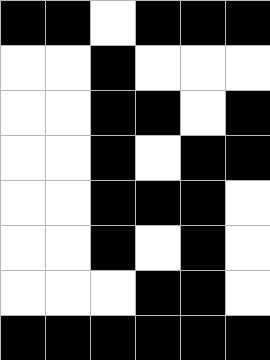[["black", "black", "white", "black", "black", "black"], ["white", "white", "black", "white", "white", "white"], ["white", "white", "black", "black", "white", "black"], ["white", "white", "black", "white", "black", "black"], ["white", "white", "black", "black", "black", "white"], ["white", "white", "black", "white", "black", "white"], ["white", "white", "white", "black", "black", "white"], ["black", "black", "black", "black", "black", "black"]]